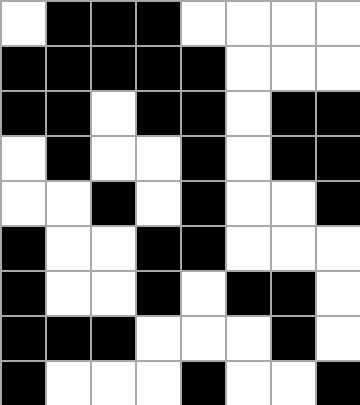[["white", "black", "black", "black", "white", "white", "white", "white"], ["black", "black", "black", "black", "black", "white", "white", "white"], ["black", "black", "white", "black", "black", "white", "black", "black"], ["white", "black", "white", "white", "black", "white", "black", "black"], ["white", "white", "black", "white", "black", "white", "white", "black"], ["black", "white", "white", "black", "black", "white", "white", "white"], ["black", "white", "white", "black", "white", "black", "black", "white"], ["black", "black", "black", "white", "white", "white", "black", "white"], ["black", "white", "white", "white", "black", "white", "white", "black"]]